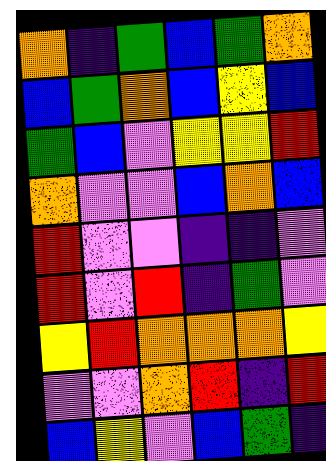[["orange", "indigo", "green", "blue", "green", "orange"], ["blue", "green", "orange", "blue", "yellow", "blue"], ["green", "blue", "violet", "yellow", "yellow", "red"], ["orange", "violet", "violet", "blue", "orange", "blue"], ["red", "violet", "violet", "indigo", "indigo", "violet"], ["red", "violet", "red", "indigo", "green", "violet"], ["yellow", "red", "orange", "orange", "orange", "yellow"], ["violet", "violet", "orange", "red", "indigo", "red"], ["blue", "yellow", "violet", "blue", "green", "indigo"]]